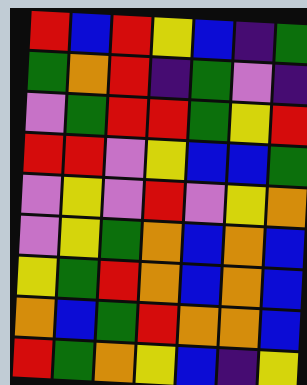[["red", "blue", "red", "yellow", "blue", "indigo", "green"], ["green", "orange", "red", "indigo", "green", "violet", "indigo"], ["violet", "green", "red", "red", "green", "yellow", "red"], ["red", "red", "violet", "yellow", "blue", "blue", "green"], ["violet", "yellow", "violet", "red", "violet", "yellow", "orange"], ["violet", "yellow", "green", "orange", "blue", "orange", "blue"], ["yellow", "green", "red", "orange", "blue", "orange", "blue"], ["orange", "blue", "green", "red", "orange", "orange", "blue"], ["red", "green", "orange", "yellow", "blue", "indigo", "yellow"]]